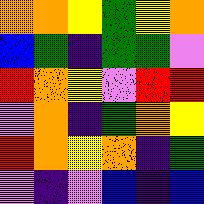[["orange", "orange", "yellow", "green", "yellow", "orange"], ["blue", "green", "indigo", "green", "green", "violet"], ["red", "orange", "yellow", "violet", "red", "red"], ["violet", "orange", "indigo", "green", "orange", "yellow"], ["red", "orange", "yellow", "orange", "indigo", "green"], ["violet", "indigo", "violet", "blue", "indigo", "blue"]]